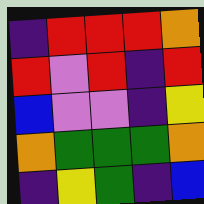[["indigo", "red", "red", "red", "orange"], ["red", "violet", "red", "indigo", "red"], ["blue", "violet", "violet", "indigo", "yellow"], ["orange", "green", "green", "green", "orange"], ["indigo", "yellow", "green", "indigo", "blue"]]